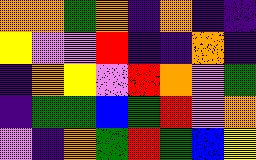[["orange", "orange", "green", "orange", "indigo", "orange", "indigo", "indigo"], ["yellow", "violet", "violet", "red", "indigo", "indigo", "orange", "indigo"], ["indigo", "orange", "yellow", "violet", "red", "orange", "violet", "green"], ["indigo", "green", "green", "blue", "green", "red", "violet", "orange"], ["violet", "indigo", "orange", "green", "red", "green", "blue", "yellow"]]